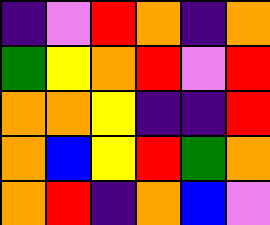[["indigo", "violet", "red", "orange", "indigo", "orange"], ["green", "yellow", "orange", "red", "violet", "red"], ["orange", "orange", "yellow", "indigo", "indigo", "red"], ["orange", "blue", "yellow", "red", "green", "orange"], ["orange", "red", "indigo", "orange", "blue", "violet"]]